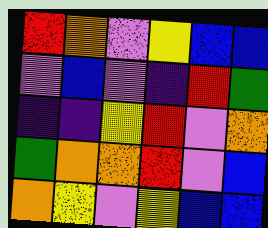[["red", "orange", "violet", "yellow", "blue", "blue"], ["violet", "blue", "violet", "indigo", "red", "green"], ["indigo", "indigo", "yellow", "red", "violet", "orange"], ["green", "orange", "orange", "red", "violet", "blue"], ["orange", "yellow", "violet", "yellow", "blue", "blue"]]